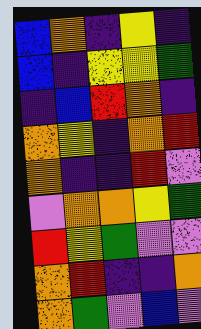[["blue", "orange", "indigo", "yellow", "indigo"], ["blue", "indigo", "yellow", "yellow", "green"], ["indigo", "blue", "red", "orange", "indigo"], ["orange", "yellow", "indigo", "orange", "red"], ["orange", "indigo", "indigo", "red", "violet"], ["violet", "orange", "orange", "yellow", "green"], ["red", "yellow", "green", "violet", "violet"], ["orange", "red", "indigo", "indigo", "orange"], ["orange", "green", "violet", "blue", "violet"]]